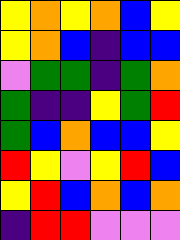[["yellow", "orange", "yellow", "orange", "blue", "yellow"], ["yellow", "orange", "blue", "indigo", "blue", "blue"], ["violet", "green", "green", "indigo", "green", "orange"], ["green", "indigo", "indigo", "yellow", "green", "red"], ["green", "blue", "orange", "blue", "blue", "yellow"], ["red", "yellow", "violet", "yellow", "red", "blue"], ["yellow", "red", "blue", "orange", "blue", "orange"], ["indigo", "red", "red", "violet", "violet", "violet"]]